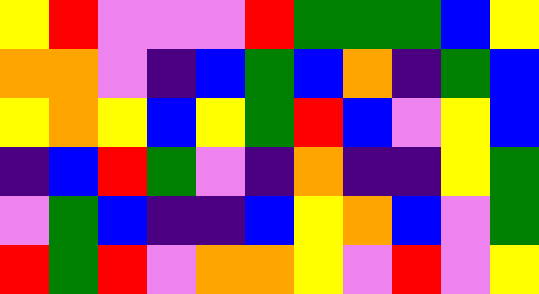[["yellow", "red", "violet", "violet", "violet", "red", "green", "green", "green", "blue", "yellow"], ["orange", "orange", "violet", "indigo", "blue", "green", "blue", "orange", "indigo", "green", "blue"], ["yellow", "orange", "yellow", "blue", "yellow", "green", "red", "blue", "violet", "yellow", "blue"], ["indigo", "blue", "red", "green", "violet", "indigo", "orange", "indigo", "indigo", "yellow", "green"], ["violet", "green", "blue", "indigo", "indigo", "blue", "yellow", "orange", "blue", "violet", "green"], ["red", "green", "red", "violet", "orange", "orange", "yellow", "violet", "red", "violet", "yellow"]]